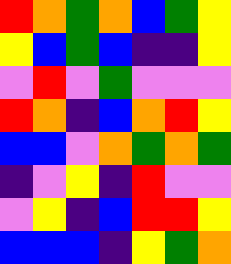[["red", "orange", "green", "orange", "blue", "green", "yellow"], ["yellow", "blue", "green", "blue", "indigo", "indigo", "yellow"], ["violet", "red", "violet", "green", "violet", "violet", "violet"], ["red", "orange", "indigo", "blue", "orange", "red", "yellow"], ["blue", "blue", "violet", "orange", "green", "orange", "green"], ["indigo", "violet", "yellow", "indigo", "red", "violet", "violet"], ["violet", "yellow", "indigo", "blue", "red", "red", "yellow"], ["blue", "blue", "blue", "indigo", "yellow", "green", "orange"]]